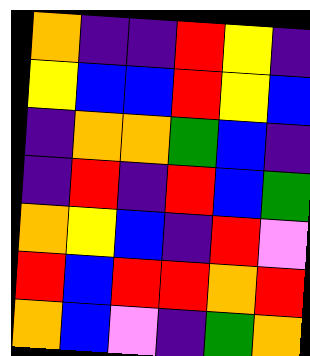[["orange", "indigo", "indigo", "red", "yellow", "indigo"], ["yellow", "blue", "blue", "red", "yellow", "blue"], ["indigo", "orange", "orange", "green", "blue", "indigo"], ["indigo", "red", "indigo", "red", "blue", "green"], ["orange", "yellow", "blue", "indigo", "red", "violet"], ["red", "blue", "red", "red", "orange", "red"], ["orange", "blue", "violet", "indigo", "green", "orange"]]